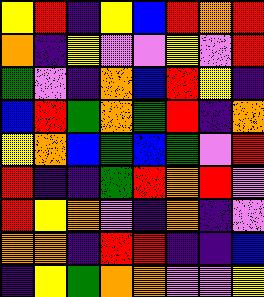[["yellow", "red", "indigo", "yellow", "blue", "red", "orange", "red"], ["orange", "indigo", "yellow", "violet", "violet", "yellow", "violet", "red"], ["green", "violet", "indigo", "orange", "blue", "red", "yellow", "indigo"], ["blue", "red", "green", "orange", "green", "red", "indigo", "orange"], ["yellow", "orange", "blue", "green", "blue", "green", "violet", "red"], ["red", "indigo", "indigo", "green", "red", "orange", "red", "violet"], ["red", "yellow", "orange", "violet", "indigo", "orange", "indigo", "violet"], ["orange", "orange", "indigo", "red", "red", "indigo", "indigo", "blue"], ["indigo", "yellow", "green", "orange", "orange", "violet", "violet", "yellow"]]